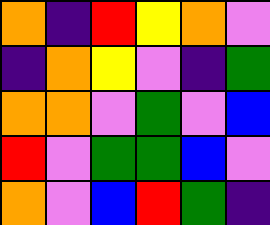[["orange", "indigo", "red", "yellow", "orange", "violet"], ["indigo", "orange", "yellow", "violet", "indigo", "green"], ["orange", "orange", "violet", "green", "violet", "blue"], ["red", "violet", "green", "green", "blue", "violet"], ["orange", "violet", "blue", "red", "green", "indigo"]]